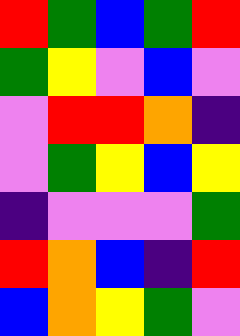[["red", "green", "blue", "green", "red"], ["green", "yellow", "violet", "blue", "violet"], ["violet", "red", "red", "orange", "indigo"], ["violet", "green", "yellow", "blue", "yellow"], ["indigo", "violet", "violet", "violet", "green"], ["red", "orange", "blue", "indigo", "red"], ["blue", "orange", "yellow", "green", "violet"]]